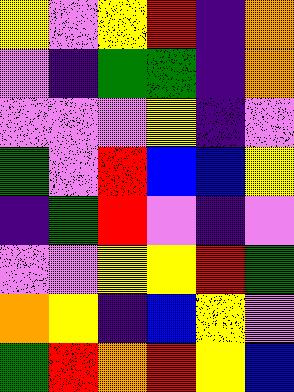[["yellow", "violet", "yellow", "red", "indigo", "orange"], ["violet", "indigo", "green", "green", "indigo", "orange"], ["violet", "violet", "violet", "yellow", "indigo", "violet"], ["green", "violet", "red", "blue", "blue", "yellow"], ["indigo", "green", "red", "violet", "indigo", "violet"], ["violet", "violet", "yellow", "yellow", "red", "green"], ["orange", "yellow", "indigo", "blue", "yellow", "violet"], ["green", "red", "orange", "red", "yellow", "blue"]]